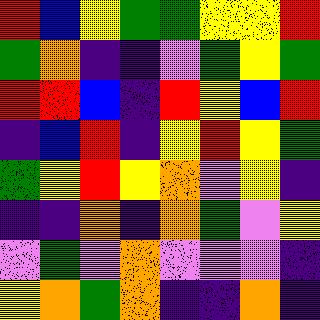[["red", "blue", "yellow", "green", "green", "yellow", "yellow", "red"], ["green", "orange", "indigo", "indigo", "violet", "green", "yellow", "green"], ["red", "red", "blue", "indigo", "red", "yellow", "blue", "red"], ["indigo", "blue", "red", "indigo", "yellow", "red", "yellow", "green"], ["green", "yellow", "red", "yellow", "orange", "violet", "yellow", "indigo"], ["indigo", "indigo", "orange", "indigo", "orange", "green", "violet", "yellow"], ["violet", "green", "violet", "orange", "violet", "violet", "violet", "indigo"], ["yellow", "orange", "green", "orange", "indigo", "indigo", "orange", "indigo"]]